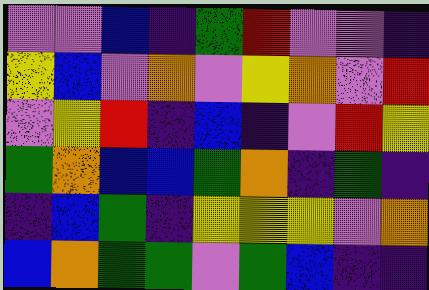[["violet", "violet", "blue", "indigo", "green", "red", "violet", "violet", "indigo"], ["yellow", "blue", "violet", "orange", "violet", "yellow", "orange", "violet", "red"], ["violet", "yellow", "red", "indigo", "blue", "indigo", "violet", "red", "yellow"], ["green", "orange", "blue", "blue", "green", "orange", "indigo", "green", "indigo"], ["indigo", "blue", "green", "indigo", "yellow", "yellow", "yellow", "violet", "orange"], ["blue", "orange", "green", "green", "violet", "green", "blue", "indigo", "indigo"]]